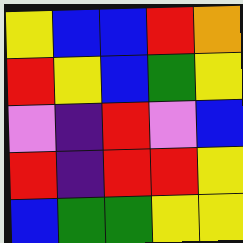[["yellow", "blue", "blue", "red", "orange"], ["red", "yellow", "blue", "green", "yellow"], ["violet", "indigo", "red", "violet", "blue"], ["red", "indigo", "red", "red", "yellow"], ["blue", "green", "green", "yellow", "yellow"]]